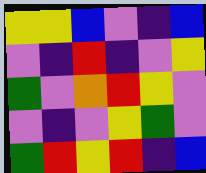[["yellow", "yellow", "blue", "violet", "indigo", "blue"], ["violet", "indigo", "red", "indigo", "violet", "yellow"], ["green", "violet", "orange", "red", "yellow", "violet"], ["violet", "indigo", "violet", "yellow", "green", "violet"], ["green", "red", "yellow", "red", "indigo", "blue"]]